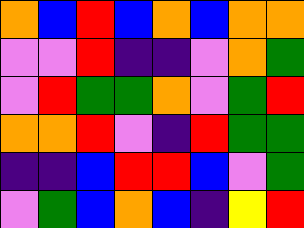[["orange", "blue", "red", "blue", "orange", "blue", "orange", "orange"], ["violet", "violet", "red", "indigo", "indigo", "violet", "orange", "green"], ["violet", "red", "green", "green", "orange", "violet", "green", "red"], ["orange", "orange", "red", "violet", "indigo", "red", "green", "green"], ["indigo", "indigo", "blue", "red", "red", "blue", "violet", "green"], ["violet", "green", "blue", "orange", "blue", "indigo", "yellow", "red"]]